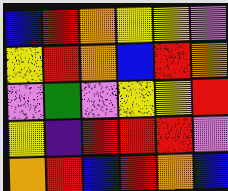[["blue", "red", "orange", "yellow", "yellow", "violet"], ["yellow", "red", "orange", "blue", "red", "orange"], ["violet", "green", "violet", "yellow", "yellow", "red"], ["yellow", "indigo", "red", "red", "red", "violet"], ["orange", "red", "blue", "red", "orange", "blue"]]